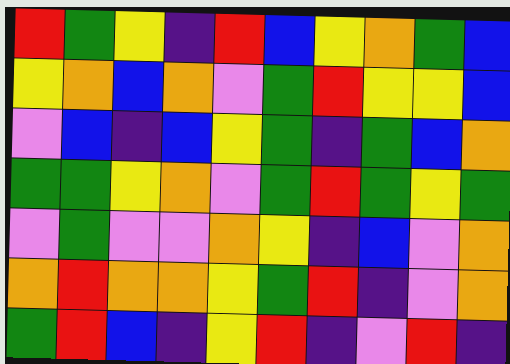[["red", "green", "yellow", "indigo", "red", "blue", "yellow", "orange", "green", "blue"], ["yellow", "orange", "blue", "orange", "violet", "green", "red", "yellow", "yellow", "blue"], ["violet", "blue", "indigo", "blue", "yellow", "green", "indigo", "green", "blue", "orange"], ["green", "green", "yellow", "orange", "violet", "green", "red", "green", "yellow", "green"], ["violet", "green", "violet", "violet", "orange", "yellow", "indigo", "blue", "violet", "orange"], ["orange", "red", "orange", "orange", "yellow", "green", "red", "indigo", "violet", "orange"], ["green", "red", "blue", "indigo", "yellow", "red", "indigo", "violet", "red", "indigo"]]